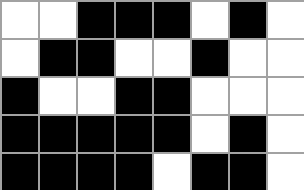[["white", "white", "black", "black", "black", "white", "black", "white"], ["white", "black", "black", "white", "white", "black", "white", "white"], ["black", "white", "white", "black", "black", "white", "white", "white"], ["black", "black", "black", "black", "black", "white", "black", "white"], ["black", "black", "black", "black", "white", "black", "black", "white"]]